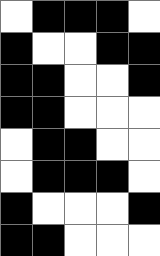[["white", "black", "black", "black", "white"], ["black", "white", "white", "black", "black"], ["black", "black", "white", "white", "black"], ["black", "black", "white", "white", "white"], ["white", "black", "black", "white", "white"], ["white", "black", "black", "black", "white"], ["black", "white", "white", "white", "black"], ["black", "black", "white", "white", "white"]]